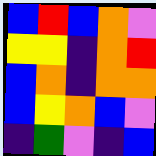[["blue", "red", "blue", "orange", "violet"], ["yellow", "yellow", "indigo", "orange", "red"], ["blue", "orange", "indigo", "orange", "orange"], ["blue", "yellow", "orange", "blue", "violet"], ["indigo", "green", "violet", "indigo", "blue"]]